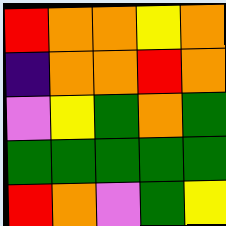[["red", "orange", "orange", "yellow", "orange"], ["indigo", "orange", "orange", "red", "orange"], ["violet", "yellow", "green", "orange", "green"], ["green", "green", "green", "green", "green"], ["red", "orange", "violet", "green", "yellow"]]